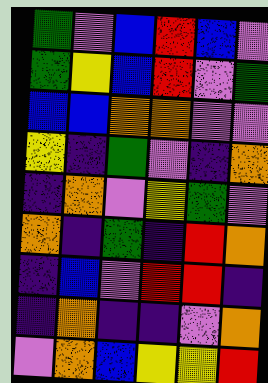[["green", "violet", "blue", "red", "blue", "violet"], ["green", "yellow", "blue", "red", "violet", "green"], ["blue", "blue", "orange", "orange", "violet", "violet"], ["yellow", "indigo", "green", "violet", "indigo", "orange"], ["indigo", "orange", "violet", "yellow", "green", "violet"], ["orange", "indigo", "green", "indigo", "red", "orange"], ["indigo", "blue", "violet", "red", "red", "indigo"], ["indigo", "orange", "indigo", "indigo", "violet", "orange"], ["violet", "orange", "blue", "yellow", "yellow", "red"]]